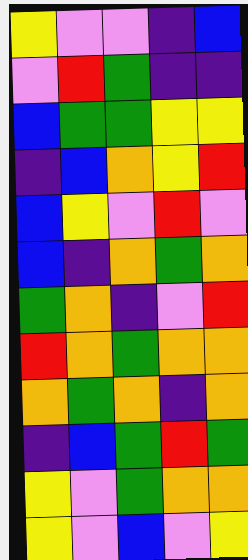[["yellow", "violet", "violet", "indigo", "blue"], ["violet", "red", "green", "indigo", "indigo"], ["blue", "green", "green", "yellow", "yellow"], ["indigo", "blue", "orange", "yellow", "red"], ["blue", "yellow", "violet", "red", "violet"], ["blue", "indigo", "orange", "green", "orange"], ["green", "orange", "indigo", "violet", "red"], ["red", "orange", "green", "orange", "orange"], ["orange", "green", "orange", "indigo", "orange"], ["indigo", "blue", "green", "red", "green"], ["yellow", "violet", "green", "orange", "orange"], ["yellow", "violet", "blue", "violet", "yellow"]]